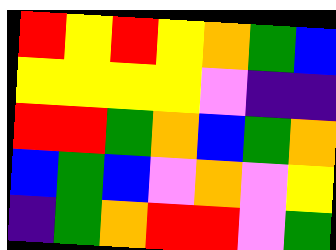[["red", "yellow", "red", "yellow", "orange", "green", "blue"], ["yellow", "yellow", "yellow", "yellow", "violet", "indigo", "indigo"], ["red", "red", "green", "orange", "blue", "green", "orange"], ["blue", "green", "blue", "violet", "orange", "violet", "yellow"], ["indigo", "green", "orange", "red", "red", "violet", "green"]]